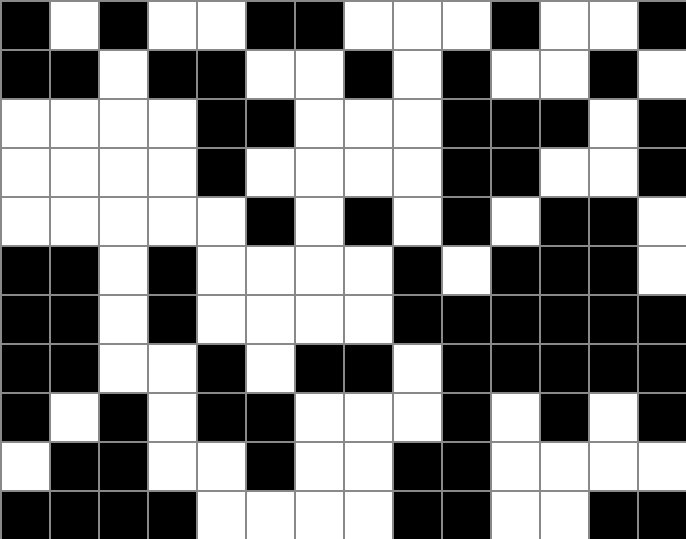[["black", "white", "black", "white", "white", "black", "black", "white", "white", "white", "black", "white", "white", "black"], ["black", "black", "white", "black", "black", "white", "white", "black", "white", "black", "white", "white", "black", "white"], ["white", "white", "white", "white", "black", "black", "white", "white", "white", "black", "black", "black", "white", "black"], ["white", "white", "white", "white", "black", "white", "white", "white", "white", "black", "black", "white", "white", "black"], ["white", "white", "white", "white", "white", "black", "white", "black", "white", "black", "white", "black", "black", "white"], ["black", "black", "white", "black", "white", "white", "white", "white", "black", "white", "black", "black", "black", "white"], ["black", "black", "white", "black", "white", "white", "white", "white", "black", "black", "black", "black", "black", "black"], ["black", "black", "white", "white", "black", "white", "black", "black", "white", "black", "black", "black", "black", "black"], ["black", "white", "black", "white", "black", "black", "white", "white", "white", "black", "white", "black", "white", "black"], ["white", "black", "black", "white", "white", "black", "white", "white", "black", "black", "white", "white", "white", "white"], ["black", "black", "black", "black", "white", "white", "white", "white", "black", "black", "white", "white", "black", "black"]]